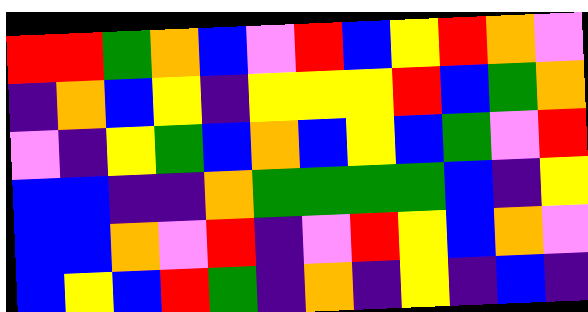[["red", "red", "green", "orange", "blue", "violet", "red", "blue", "yellow", "red", "orange", "violet"], ["indigo", "orange", "blue", "yellow", "indigo", "yellow", "yellow", "yellow", "red", "blue", "green", "orange"], ["violet", "indigo", "yellow", "green", "blue", "orange", "blue", "yellow", "blue", "green", "violet", "red"], ["blue", "blue", "indigo", "indigo", "orange", "green", "green", "green", "green", "blue", "indigo", "yellow"], ["blue", "blue", "orange", "violet", "red", "indigo", "violet", "red", "yellow", "blue", "orange", "violet"], ["blue", "yellow", "blue", "red", "green", "indigo", "orange", "indigo", "yellow", "indigo", "blue", "indigo"]]